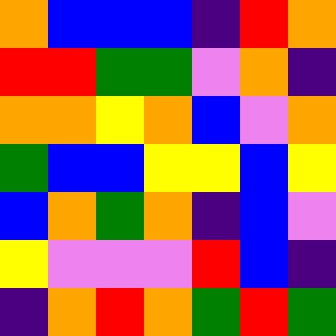[["orange", "blue", "blue", "blue", "indigo", "red", "orange"], ["red", "red", "green", "green", "violet", "orange", "indigo"], ["orange", "orange", "yellow", "orange", "blue", "violet", "orange"], ["green", "blue", "blue", "yellow", "yellow", "blue", "yellow"], ["blue", "orange", "green", "orange", "indigo", "blue", "violet"], ["yellow", "violet", "violet", "violet", "red", "blue", "indigo"], ["indigo", "orange", "red", "orange", "green", "red", "green"]]